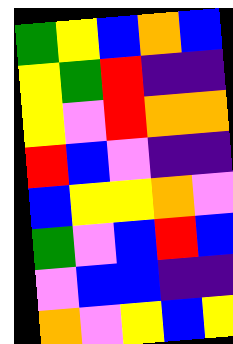[["green", "yellow", "blue", "orange", "blue"], ["yellow", "green", "red", "indigo", "indigo"], ["yellow", "violet", "red", "orange", "orange"], ["red", "blue", "violet", "indigo", "indigo"], ["blue", "yellow", "yellow", "orange", "violet"], ["green", "violet", "blue", "red", "blue"], ["violet", "blue", "blue", "indigo", "indigo"], ["orange", "violet", "yellow", "blue", "yellow"]]